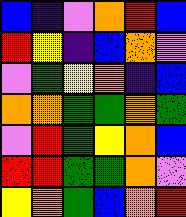[["blue", "indigo", "violet", "orange", "red", "blue"], ["red", "yellow", "indigo", "blue", "orange", "violet"], ["violet", "green", "yellow", "orange", "indigo", "blue"], ["orange", "orange", "green", "green", "orange", "green"], ["violet", "red", "green", "yellow", "orange", "blue"], ["red", "red", "green", "green", "orange", "violet"], ["yellow", "orange", "green", "blue", "orange", "red"]]